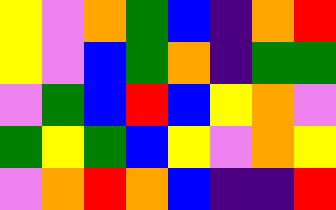[["yellow", "violet", "orange", "green", "blue", "indigo", "orange", "red"], ["yellow", "violet", "blue", "green", "orange", "indigo", "green", "green"], ["violet", "green", "blue", "red", "blue", "yellow", "orange", "violet"], ["green", "yellow", "green", "blue", "yellow", "violet", "orange", "yellow"], ["violet", "orange", "red", "orange", "blue", "indigo", "indigo", "red"]]